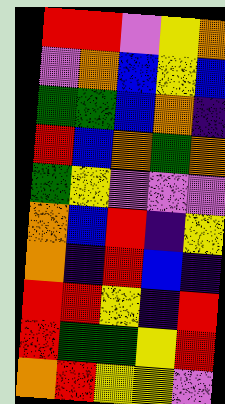[["red", "red", "violet", "yellow", "orange"], ["violet", "orange", "blue", "yellow", "blue"], ["green", "green", "blue", "orange", "indigo"], ["red", "blue", "orange", "green", "orange"], ["green", "yellow", "violet", "violet", "violet"], ["orange", "blue", "red", "indigo", "yellow"], ["orange", "indigo", "red", "blue", "indigo"], ["red", "red", "yellow", "indigo", "red"], ["red", "green", "green", "yellow", "red"], ["orange", "red", "yellow", "yellow", "violet"]]